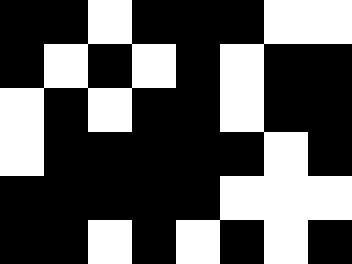[["black", "black", "white", "black", "black", "black", "white", "white"], ["black", "white", "black", "white", "black", "white", "black", "black"], ["white", "black", "white", "black", "black", "white", "black", "black"], ["white", "black", "black", "black", "black", "black", "white", "black"], ["black", "black", "black", "black", "black", "white", "white", "white"], ["black", "black", "white", "black", "white", "black", "white", "black"]]